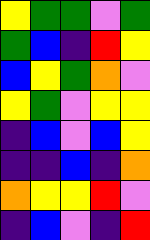[["yellow", "green", "green", "violet", "green"], ["green", "blue", "indigo", "red", "yellow"], ["blue", "yellow", "green", "orange", "violet"], ["yellow", "green", "violet", "yellow", "yellow"], ["indigo", "blue", "violet", "blue", "yellow"], ["indigo", "indigo", "blue", "indigo", "orange"], ["orange", "yellow", "yellow", "red", "violet"], ["indigo", "blue", "violet", "indigo", "red"]]